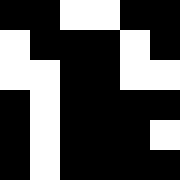[["black", "black", "white", "white", "black", "black"], ["white", "black", "black", "black", "white", "black"], ["white", "white", "black", "black", "white", "white"], ["black", "white", "black", "black", "black", "black"], ["black", "white", "black", "black", "black", "white"], ["black", "white", "black", "black", "black", "black"]]